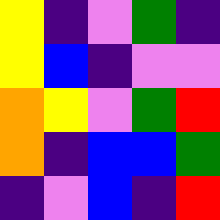[["yellow", "indigo", "violet", "green", "indigo"], ["yellow", "blue", "indigo", "violet", "violet"], ["orange", "yellow", "violet", "green", "red"], ["orange", "indigo", "blue", "blue", "green"], ["indigo", "violet", "blue", "indigo", "red"]]